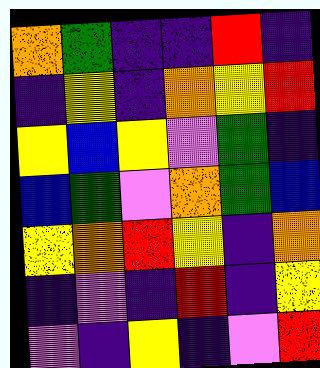[["orange", "green", "indigo", "indigo", "red", "indigo"], ["indigo", "yellow", "indigo", "orange", "yellow", "red"], ["yellow", "blue", "yellow", "violet", "green", "indigo"], ["blue", "green", "violet", "orange", "green", "blue"], ["yellow", "orange", "red", "yellow", "indigo", "orange"], ["indigo", "violet", "indigo", "red", "indigo", "yellow"], ["violet", "indigo", "yellow", "indigo", "violet", "red"]]